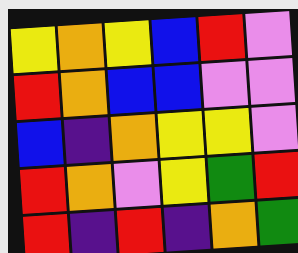[["yellow", "orange", "yellow", "blue", "red", "violet"], ["red", "orange", "blue", "blue", "violet", "violet"], ["blue", "indigo", "orange", "yellow", "yellow", "violet"], ["red", "orange", "violet", "yellow", "green", "red"], ["red", "indigo", "red", "indigo", "orange", "green"]]